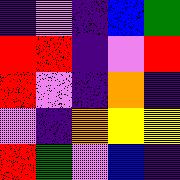[["indigo", "violet", "indigo", "blue", "green"], ["red", "red", "indigo", "violet", "red"], ["red", "violet", "indigo", "orange", "indigo"], ["violet", "indigo", "orange", "yellow", "yellow"], ["red", "green", "violet", "blue", "indigo"]]